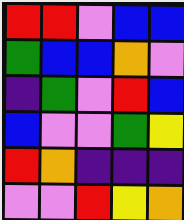[["red", "red", "violet", "blue", "blue"], ["green", "blue", "blue", "orange", "violet"], ["indigo", "green", "violet", "red", "blue"], ["blue", "violet", "violet", "green", "yellow"], ["red", "orange", "indigo", "indigo", "indigo"], ["violet", "violet", "red", "yellow", "orange"]]